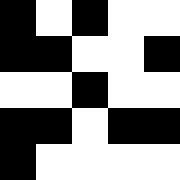[["black", "white", "black", "white", "white"], ["black", "black", "white", "white", "black"], ["white", "white", "black", "white", "white"], ["black", "black", "white", "black", "black"], ["black", "white", "white", "white", "white"]]